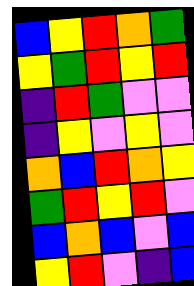[["blue", "yellow", "red", "orange", "green"], ["yellow", "green", "red", "yellow", "red"], ["indigo", "red", "green", "violet", "violet"], ["indigo", "yellow", "violet", "yellow", "violet"], ["orange", "blue", "red", "orange", "yellow"], ["green", "red", "yellow", "red", "violet"], ["blue", "orange", "blue", "violet", "blue"], ["yellow", "red", "violet", "indigo", "blue"]]